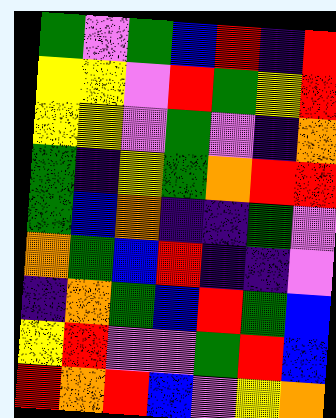[["green", "violet", "green", "blue", "red", "indigo", "red"], ["yellow", "yellow", "violet", "red", "green", "yellow", "red"], ["yellow", "yellow", "violet", "green", "violet", "indigo", "orange"], ["green", "indigo", "yellow", "green", "orange", "red", "red"], ["green", "blue", "orange", "indigo", "indigo", "green", "violet"], ["orange", "green", "blue", "red", "indigo", "indigo", "violet"], ["indigo", "orange", "green", "blue", "red", "green", "blue"], ["yellow", "red", "violet", "violet", "green", "red", "blue"], ["red", "orange", "red", "blue", "violet", "yellow", "orange"]]